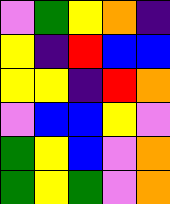[["violet", "green", "yellow", "orange", "indigo"], ["yellow", "indigo", "red", "blue", "blue"], ["yellow", "yellow", "indigo", "red", "orange"], ["violet", "blue", "blue", "yellow", "violet"], ["green", "yellow", "blue", "violet", "orange"], ["green", "yellow", "green", "violet", "orange"]]